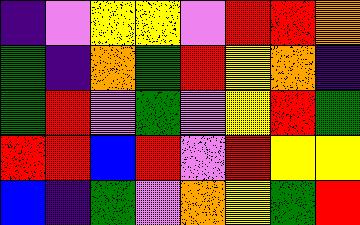[["indigo", "violet", "yellow", "yellow", "violet", "red", "red", "orange"], ["green", "indigo", "orange", "green", "red", "yellow", "orange", "indigo"], ["green", "red", "violet", "green", "violet", "yellow", "red", "green"], ["red", "red", "blue", "red", "violet", "red", "yellow", "yellow"], ["blue", "indigo", "green", "violet", "orange", "yellow", "green", "red"]]